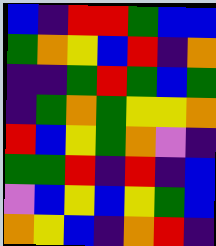[["blue", "indigo", "red", "red", "green", "blue", "blue"], ["green", "orange", "yellow", "blue", "red", "indigo", "orange"], ["indigo", "indigo", "green", "red", "green", "blue", "green"], ["indigo", "green", "orange", "green", "yellow", "yellow", "orange"], ["red", "blue", "yellow", "green", "orange", "violet", "indigo"], ["green", "green", "red", "indigo", "red", "indigo", "blue"], ["violet", "blue", "yellow", "blue", "yellow", "green", "blue"], ["orange", "yellow", "blue", "indigo", "orange", "red", "indigo"]]